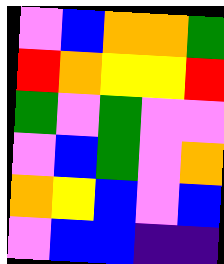[["violet", "blue", "orange", "orange", "green"], ["red", "orange", "yellow", "yellow", "red"], ["green", "violet", "green", "violet", "violet"], ["violet", "blue", "green", "violet", "orange"], ["orange", "yellow", "blue", "violet", "blue"], ["violet", "blue", "blue", "indigo", "indigo"]]